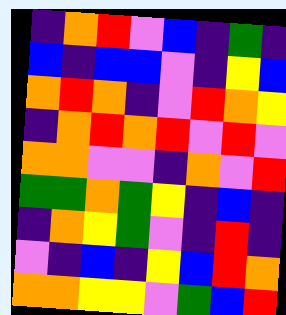[["indigo", "orange", "red", "violet", "blue", "indigo", "green", "indigo"], ["blue", "indigo", "blue", "blue", "violet", "indigo", "yellow", "blue"], ["orange", "red", "orange", "indigo", "violet", "red", "orange", "yellow"], ["indigo", "orange", "red", "orange", "red", "violet", "red", "violet"], ["orange", "orange", "violet", "violet", "indigo", "orange", "violet", "red"], ["green", "green", "orange", "green", "yellow", "indigo", "blue", "indigo"], ["indigo", "orange", "yellow", "green", "violet", "indigo", "red", "indigo"], ["violet", "indigo", "blue", "indigo", "yellow", "blue", "red", "orange"], ["orange", "orange", "yellow", "yellow", "violet", "green", "blue", "red"]]